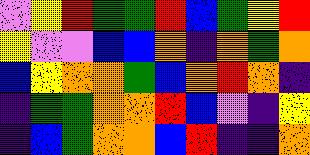[["violet", "yellow", "red", "green", "green", "red", "blue", "green", "yellow", "red"], ["yellow", "violet", "violet", "blue", "blue", "orange", "indigo", "orange", "green", "orange"], ["blue", "yellow", "orange", "orange", "green", "blue", "orange", "red", "orange", "indigo"], ["indigo", "green", "green", "orange", "orange", "red", "blue", "violet", "indigo", "yellow"], ["indigo", "blue", "green", "orange", "orange", "blue", "red", "indigo", "indigo", "orange"]]